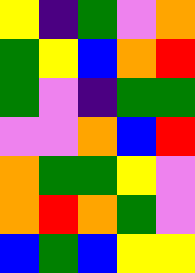[["yellow", "indigo", "green", "violet", "orange"], ["green", "yellow", "blue", "orange", "red"], ["green", "violet", "indigo", "green", "green"], ["violet", "violet", "orange", "blue", "red"], ["orange", "green", "green", "yellow", "violet"], ["orange", "red", "orange", "green", "violet"], ["blue", "green", "blue", "yellow", "yellow"]]